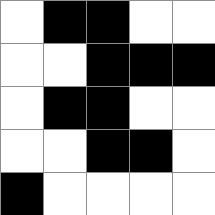[["white", "black", "black", "white", "white"], ["white", "white", "black", "black", "black"], ["white", "black", "black", "white", "white"], ["white", "white", "black", "black", "white"], ["black", "white", "white", "white", "white"]]